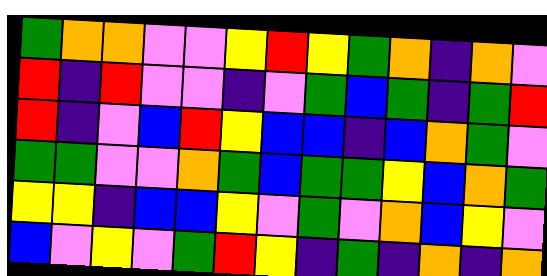[["green", "orange", "orange", "violet", "violet", "yellow", "red", "yellow", "green", "orange", "indigo", "orange", "violet"], ["red", "indigo", "red", "violet", "violet", "indigo", "violet", "green", "blue", "green", "indigo", "green", "red"], ["red", "indigo", "violet", "blue", "red", "yellow", "blue", "blue", "indigo", "blue", "orange", "green", "violet"], ["green", "green", "violet", "violet", "orange", "green", "blue", "green", "green", "yellow", "blue", "orange", "green"], ["yellow", "yellow", "indigo", "blue", "blue", "yellow", "violet", "green", "violet", "orange", "blue", "yellow", "violet"], ["blue", "violet", "yellow", "violet", "green", "red", "yellow", "indigo", "green", "indigo", "orange", "indigo", "orange"]]